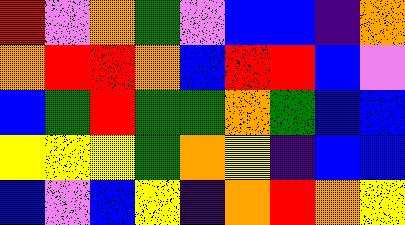[["red", "violet", "orange", "green", "violet", "blue", "blue", "indigo", "orange"], ["orange", "red", "red", "orange", "blue", "red", "red", "blue", "violet"], ["blue", "green", "red", "green", "green", "orange", "green", "blue", "blue"], ["yellow", "yellow", "yellow", "green", "orange", "yellow", "indigo", "blue", "blue"], ["blue", "violet", "blue", "yellow", "indigo", "orange", "red", "orange", "yellow"]]